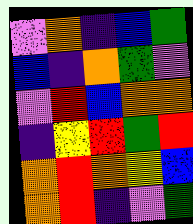[["violet", "orange", "indigo", "blue", "green"], ["blue", "indigo", "orange", "green", "violet"], ["violet", "red", "blue", "orange", "orange"], ["indigo", "yellow", "red", "green", "red"], ["orange", "red", "orange", "yellow", "blue"], ["orange", "red", "indigo", "violet", "green"]]